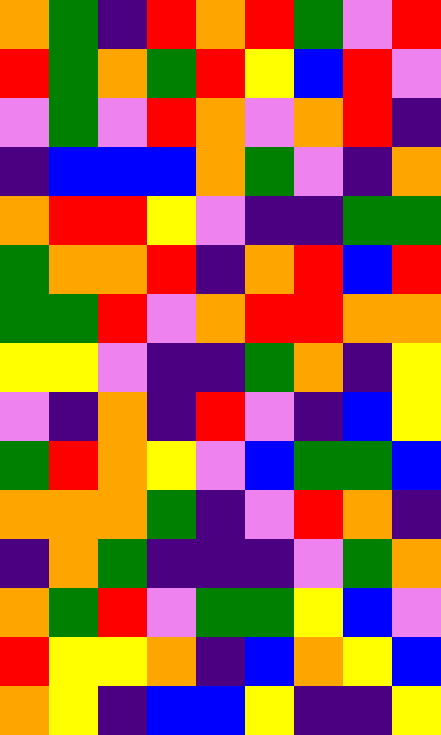[["orange", "green", "indigo", "red", "orange", "red", "green", "violet", "red"], ["red", "green", "orange", "green", "red", "yellow", "blue", "red", "violet"], ["violet", "green", "violet", "red", "orange", "violet", "orange", "red", "indigo"], ["indigo", "blue", "blue", "blue", "orange", "green", "violet", "indigo", "orange"], ["orange", "red", "red", "yellow", "violet", "indigo", "indigo", "green", "green"], ["green", "orange", "orange", "red", "indigo", "orange", "red", "blue", "red"], ["green", "green", "red", "violet", "orange", "red", "red", "orange", "orange"], ["yellow", "yellow", "violet", "indigo", "indigo", "green", "orange", "indigo", "yellow"], ["violet", "indigo", "orange", "indigo", "red", "violet", "indigo", "blue", "yellow"], ["green", "red", "orange", "yellow", "violet", "blue", "green", "green", "blue"], ["orange", "orange", "orange", "green", "indigo", "violet", "red", "orange", "indigo"], ["indigo", "orange", "green", "indigo", "indigo", "indigo", "violet", "green", "orange"], ["orange", "green", "red", "violet", "green", "green", "yellow", "blue", "violet"], ["red", "yellow", "yellow", "orange", "indigo", "blue", "orange", "yellow", "blue"], ["orange", "yellow", "indigo", "blue", "blue", "yellow", "indigo", "indigo", "yellow"]]